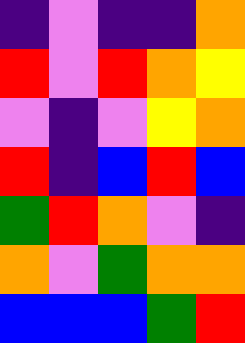[["indigo", "violet", "indigo", "indigo", "orange"], ["red", "violet", "red", "orange", "yellow"], ["violet", "indigo", "violet", "yellow", "orange"], ["red", "indigo", "blue", "red", "blue"], ["green", "red", "orange", "violet", "indigo"], ["orange", "violet", "green", "orange", "orange"], ["blue", "blue", "blue", "green", "red"]]